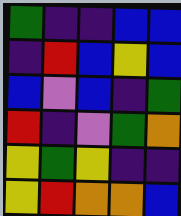[["green", "indigo", "indigo", "blue", "blue"], ["indigo", "red", "blue", "yellow", "blue"], ["blue", "violet", "blue", "indigo", "green"], ["red", "indigo", "violet", "green", "orange"], ["yellow", "green", "yellow", "indigo", "indigo"], ["yellow", "red", "orange", "orange", "blue"]]